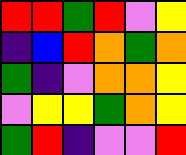[["red", "red", "green", "red", "violet", "yellow"], ["indigo", "blue", "red", "orange", "green", "orange"], ["green", "indigo", "violet", "orange", "orange", "yellow"], ["violet", "yellow", "yellow", "green", "orange", "yellow"], ["green", "red", "indigo", "violet", "violet", "red"]]